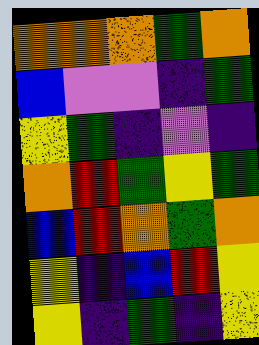[["orange", "orange", "orange", "green", "orange"], ["blue", "violet", "violet", "indigo", "green"], ["yellow", "green", "indigo", "violet", "indigo"], ["orange", "red", "green", "yellow", "green"], ["blue", "red", "orange", "green", "orange"], ["yellow", "indigo", "blue", "red", "yellow"], ["yellow", "indigo", "green", "indigo", "yellow"]]